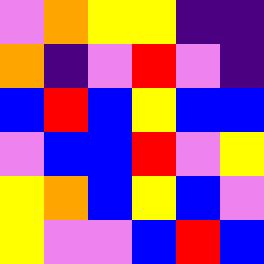[["violet", "orange", "yellow", "yellow", "indigo", "indigo"], ["orange", "indigo", "violet", "red", "violet", "indigo"], ["blue", "red", "blue", "yellow", "blue", "blue"], ["violet", "blue", "blue", "red", "violet", "yellow"], ["yellow", "orange", "blue", "yellow", "blue", "violet"], ["yellow", "violet", "violet", "blue", "red", "blue"]]